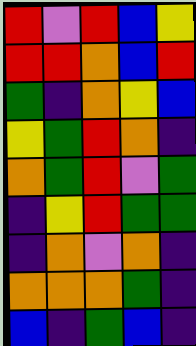[["red", "violet", "red", "blue", "yellow"], ["red", "red", "orange", "blue", "red"], ["green", "indigo", "orange", "yellow", "blue"], ["yellow", "green", "red", "orange", "indigo"], ["orange", "green", "red", "violet", "green"], ["indigo", "yellow", "red", "green", "green"], ["indigo", "orange", "violet", "orange", "indigo"], ["orange", "orange", "orange", "green", "indigo"], ["blue", "indigo", "green", "blue", "indigo"]]